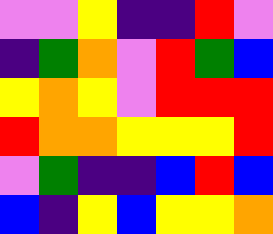[["violet", "violet", "yellow", "indigo", "indigo", "red", "violet"], ["indigo", "green", "orange", "violet", "red", "green", "blue"], ["yellow", "orange", "yellow", "violet", "red", "red", "red"], ["red", "orange", "orange", "yellow", "yellow", "yellow", "red"], ["violet", "green", "indigo", "indigo", "blue", "red", "blue"], ["blue", "indigo", "yellow", "blue", "yellow", "yellow", "orange"]]